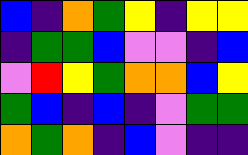[["blue", "indigo", "orange", "green", "yellow", "indigo", "yellow", "yellow"], ["indigo", "green", "green", "blue", "violet", "violet", "indigo", "blue"], ["violet", "red", "yellow", "green", "orange", "orange", "blue", "yellow"], ["green", "blue", "indigo", "blue", "indigo", "violet", "green", "green"], ["orange", "green", "orange", "indigo", "blue", "violet", "indigo", "indigo"]]